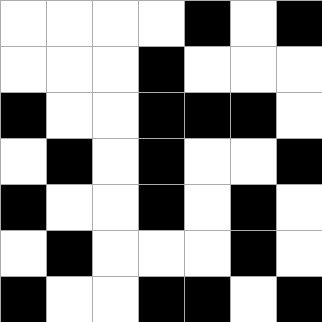[["white", "white", "white", "white", "black", "white", "black"], ["white", "white", "white", "black", "white", "white", "white"], ["black", "white", "white", "black", "black", "black", "white"], ["white", "black", "white", "black", "white", "white", "black"], ["black", "white", "white", "black", "white", "black", "white"], ["white", "black", "white", "white", "white", "black", "white"], ["black", "white", "white", "black", "black", "white", "black"]]